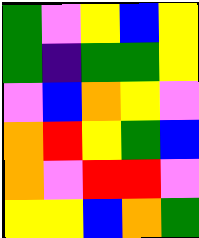[["green", "violet", "yellow", "blue", "yellow"], ["green", "indigo", "green", "green", "yellow"], ["violet", "blue", "orange", "yellow", "violet"], ["orange", "red", "yellow", "green", "blue"], ["orange", "violet", "red", "red", "violet"], ["yellow", "yellow", "blue", "orange", "green"]]